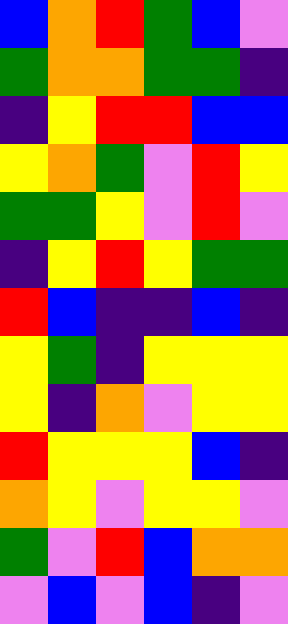[["blue", "orange", "red", "green", "blue", "violet"], ["green", "orange", "orange", "green", "green", "indigo"], ["indigo", "yellow", "red", "red", "blue", "blue"], ["yellow", "orange", "green", "violet", "red", "yellow"], ["green", "green", "yellow", "violet", "red", "violet"], ["indigo", "yellow", "red", "yellow", "green", "green"], ["red", "blue", "indigo", "indigo", "blue", "indigo"], ["yellow", "green", "indigo", "yellow", "yellow", "yellow"], ["yellow", "indigo", "orange", "violet", "yellow", "yellow"], ["red", "yellow", "yellow", "yellow", "blue", "indigo"], ["orange", "yellow", "violet", "yellow", "yellow", "violet"], ["green", "violet", "red", "blue", "orange", "orange"], ["violet", "blue", "violet", "blue", "indigo", "violet"]]